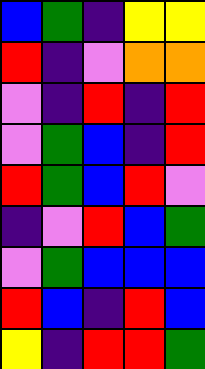[["blue", "green", "indigo", "yellow", "yellow"], ["red", "indigo", "violet", "orange", "orange"], ["violet", "indigo", "red", "indigo", "red"], ["violet", "green", "blue", "indigo", "red"], ["red", "green", "blue", "red", "violet"], ["indigo", "violet", "red", "blue", "green"], ["violet", "green", "blue", "blue", "blue"], ["red", "blue", "indigo", "red", "blue"], ["yellow", "indigo", "red", "red", "green"]]